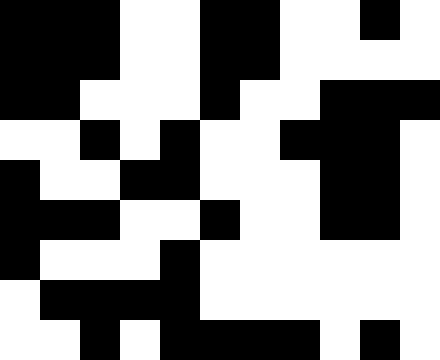[["black", "black", "black", "white", "white", "black", "black", "white", "white", "black", "white"], ["black", "black", "black", "white", "white", "black", "black", "white", "white", "white", "white"], ["black", "black", "white", "white", "white", "black", "white", "white", "black", "black", "black"], ["white", "white", "black", "white", "black", "white", "white", "black", "black", "black", "white"], ["black", "white", "white", "black", "black", "white", "white", "white", "black", "black", "white"], ["black", "black", "black", "white", "white", "black", "white", "white", "black", "black", "white"], ["black", "white", "white", "white", "black", "white", "white", "white", "white", "white", "white"], ["white", "black", "black", "black", "black", "white", "white", "white", "white", "white", "white"], ["white", "white", "black", "white", "black", "black", "black", "black", "white", "black", "white"]]